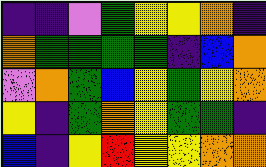[["indigo", "indigo", "violet", "green", "yellow", "yellow", "orange", "indigo"], ["orange", "green", "green", "green", "green", "indigo", "blue", "orange"], ["violet", "orange", "green", "blue", "yellow", "green", "yellow", "orange"], ["yellow", "indigo", "green", "orange", "yellow", "green", "green", "indigo"], ["blue", "indigo", "yellow", "red", "yellow", "yellow", "orange", "orange"]]